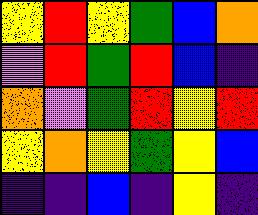[["yellow", "red", "yellow", "green", "blue", "orange"], ["violet", "red", "green", "red", "blue", "indigo"], ["orange", "violet", "green", "red", "yellow", "red"], ["yellow", "orange", "yellow", "green", "yellow", "blue"], ["indigo", "indigo", "blue", "indigo", "yellow", "indigo"]]